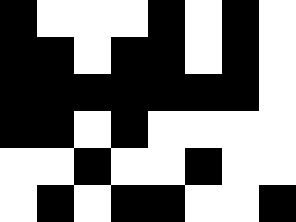[["black", "white", "white", "white", "black", "white", "black", "white"], ["black", "black", "white", "black", "black", "white", "black", "white"], ["black", "black", "black", "black", "black", "black", "black", "white"], ["black", "black", "white", "black", "white", "white", "white", "white"], ["white", "white", "black", "white", "white", "black", "white", "white"], ["white", "black", "white", "black", "black", "white", "white", "black"]]